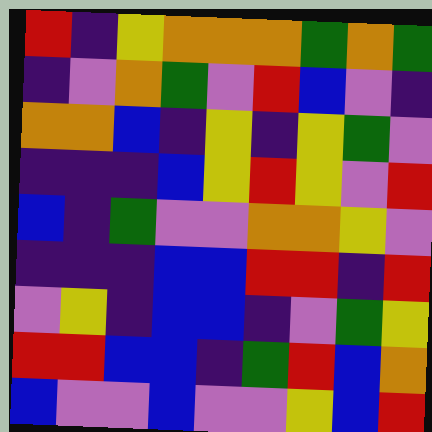[["red", "indigo", "yellow", "orange", "orange", "orange", "green", "orange", "green"], ["indigo", "violet", "orange", "green", "violet", "red", "blue", "violet", "indigo"], ["orange", "orange", "blue", "indigo", "yellow", "indigo", "yellow", "green", "violet"], ["indigo", "indigo", "indigo", "blue", "yellow", "red", "yellow", "violet", "red"], ["blue", "indigo", "green", "violet", "violet", "orange", "orange", "yellow", "violet"], ["indigo", "indigo", "indigo", "blue", "blue", "red", "red", "indigo", "red"], ["violet", "yellow", "indigo", "blue", "blue", "indigo", "violet", "green", "yellow"], ["red", "red", "blue", "blue", "indigo", "green", "red", "blue", "orange"], ["blue", "violet", "violet", "blue", "violet", "violet", "yellow", "blue", "red"]]